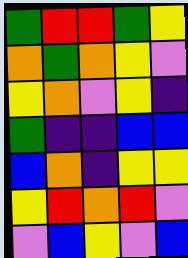[["green", "red", "red", "green", "yellow"], ["orange", "green", "orange", "yellow", "violet"], ["yellow", "orange", "violet", "yellow", "indigo"], ["green", "indigo", "indigo", "blue", "blue"], ["blue", "orange", "indigo", "yellow", "yellow"], ["yellow", "red", "orange", "red", "violet"], ["violet", "blue", "yellow", "violet", "blue"]]